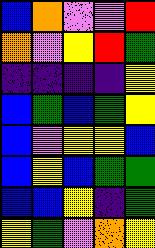[["blue", "orange", "violet", "violet", "red"], ["orange", "violet", "yellow", "red", "green"], ["indigo", "indigo", "indigo", "indigo", "yellow"], ["blue", "green", "blue", "green", "yellow"], ["blue", "violet", "yellow", "yellow", "blue"], ["blue", "yellow", "blue", "green", "green"], ["blue", "blue", "yellow", "indigo", "green"], ["yellow", "green", "violet", "orange", "yellow"]]